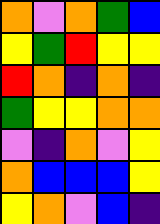[["orange", "violet", "orange", "green", "blue"], ["yellow", "green", "red", "yellow", "yellow"], ["red", "orange", "indigo", "orange", "indigo"], ["green", "yellow", "yellow", "orange", "orange"], ["violet", "indigo", "orange", "violet", "yellow"], ["orange", "blue", "blue", "blue", "yellow"], ["yellow", "orange", "violet", "blue", "indigo"]]